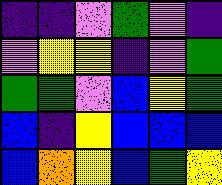[["indigo", "indigo", "violet", "green", "violet", "indigo"], ["violet", "yellow", "yellow", "indigo", "violet", "green"], ["green", "green", "violet", "blue", "yellow", "green"], ["blue", "indigo", "yellow", "blue", "blue", "blue"], ["blue", "orange", "yellow", "blue", "green", "yellow"]]